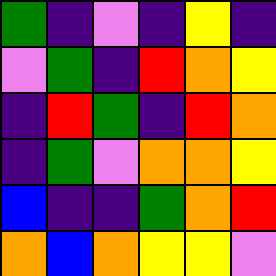[["green", "indigo", "violet", "indigo", "yellow", "indigo"], ["violet", "green", "indigo", "red", "orange", "yellow"], ["indigo", "red", "green", "indigo", "red", "orange"], ["indigo", "green", "violet", "orange", "orange", "yellow"], ["blue", "indigo", "indigo", "green", "orange", "red"], ["orange", "blue", "orange", "yellow", "yellow", "violet"]]